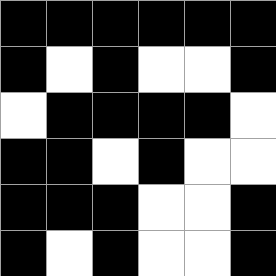[["black", "black", "black", "black", "black", "black"], ["black", "white", "black", "white", "white", "black"], ["white", "black", "black", "black", "black", "white"], ["black", "black", "white", "black", "white", "white"], ["black", "black", "black", "white", "white", "black"], ["black", "white", "black", "white", "white", "black"]]